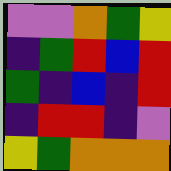[["violet", "violet", "orange", "green", "yellow"], ["indigo", "green", "red", "blue", "red"], ["green", "indigo", "blue", "indigo", "red"], ["indigo", "red", "red", "indigo", "violet"], ["yellow", "green", "orange", "orange", "orange"]]